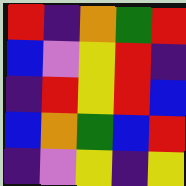[["red", "indigo", "orange", "green", "red"], ["blue", "violet", "yellow", "red", "indigo"], ["indigo", "red", "yellow", "red", "blue"], ["blue", "orange", "green", "blue", "red"], ["indigo", "violet", "yellow", "indigo", "yellow"]]